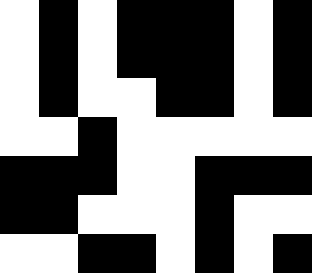[["white", "black", "white", "black", "black", "black", "white", "black"], ["white", "black", "white", "black", "black", "black", "white", "black"], ["white", "black", "white", "white", "black", "black", "white", "black"], ["white", "white", "black", "white", "white", "white", "white", "white"], ["black", "black", "black", "white", "white", "black", "black", "black"], ["black", "black", "white", "white", "white", "black", "white", "white"], ["white", "white", "black", "black", "white", "black", "white", "black"]]